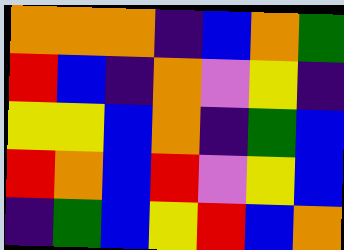[["orange", "orange", "orange", "indigo", "blue", "orange", "green"], ["red", "blue", "indigo", "orange", "violet", "yellow", "indigo"], ["yellow", "yellow", "blue", "orange", "indigo", "green", "blue"], ["red", "orange", "blue", "red", "violet", "yellow", "blue"], ["indigo", "green", "blue", "yellow", "red", "blue", "orange"]]